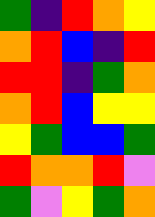[["green", "indigo", "red", "orange", "yellow"], ["orange", "red", "blue", "indigo", "red"], ["red", "red", "indigo", "green", "orange"], ["orange", "red", "blue", "yellow", "yellow"], ["yellow", "green", "blue", "blue", "green"], ["red", "orange", "orange", "red", "violet"], ["green", "violet", "yellow", "green", "orange"]]